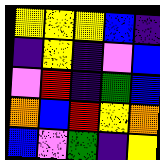[["yellow", "yellow", "yellow", "blue", "indigo"], ["indigo", "yellow", "indigo", "violet", "blue"], ["violet", "red", "indigo", "green", "blue"], ["orange", "blue", "red", "yellow", "orange"], ["blue", "violet", "green", "indigo", "yellow"]]